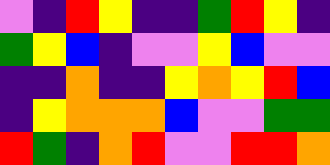[["violet", "indigo", "red", "yellow", "indigo", "indigo", "green", "red", "yellow", "indigo"], ["green", "yellow", "blue", "indigo", "violet", "violet", "yellow", "blue", "violet", "violet"], ["indigo", "indigo", "orange", "indigo", "indigo", "yellow", "orange", "yellow", "red", "blue"], ["indigo", "yellow", "orange", "orange", "orange", "blue", "violet", "violet", "green", "green"], ["red", "green", "indigo", "orange", "red", "violet", "violet", "red", "red", "orange"]]